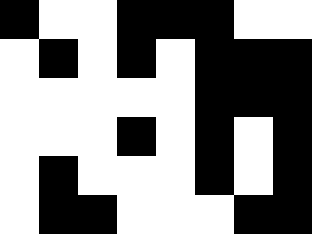[["black", "white", "white", "black", "black", "black", "white", "white"], ["white", "black", "white", "black", "white", "black", "black", "black"], ["white", "white", "white", "white", "white", "black", "black", "black"], ["white", "white", "white", "black", "white", "black", "white", "black"], ["white", "black", "white", "white", "white", "black", "white", "black"], ["white", "black", "black", "white", "white", "white", "black", "black"]]